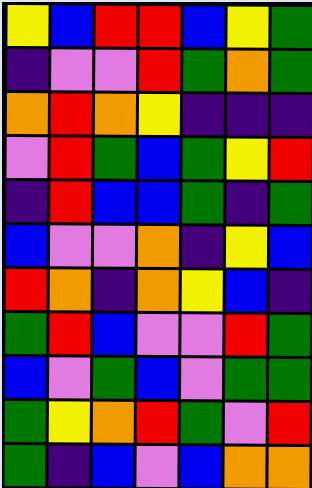[["yellow", "blue", "red", "red", "blue", "yellow", "green"], ["indigo", "violet", "violet", "red", "green", "orange", "green"], ["orange", "red", "orange", "yellow", "indigo", "indigo", "indigo"], ["violet", "red", "green", "blue", "green", "yellow", "red"], ["indigo", "red", "blue", "blue", "green", "indigo", "green"], ["blue", "violet", "violet", "orange", "indigo", "yellow", "blue"], ["red", "orange", "indigo", "orange", "yellow", "blue", "indigo"], ["green", "red", "blue", "violet", "violet", "red", "green"], ["blue", "violet", "green", "blue", "violet", "green", "green"], ["green", "yellow", "orange", "red", "green", "violet", "red"], ["green", "indigo", "blue", "violet", "blue", "orange", "orange"]]